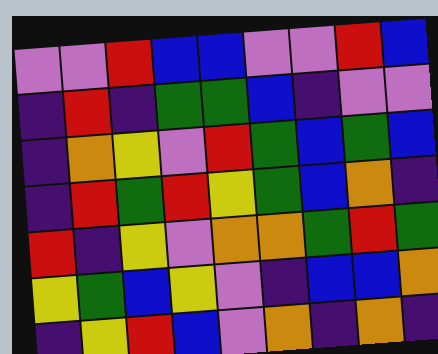[["violet", "violet", "red", "blue", "blue", "violet", "violet", "red", "blue"], ["indigo", "red", "indigo", "green", "green", "blue", "indigo", "violet", "violet"], ["indigo", "orange", "yellow", "violet", "red", "green", "blue", "green", "blue"], ["indigo", "red", "green", "red", "yellow", "green", "blue", "orange", "indigo"], ["red", "indigo", "yellow", "violet", "orange", "orange", "green", "red", "green"], ["yellow", "green", "blue", "yellow", "violet", "indigo", "blue", "blue", "orange"], ["indigo", "yellow", "red", "blue", "violet", "orange", "indigo", "orange", "indigo"]]